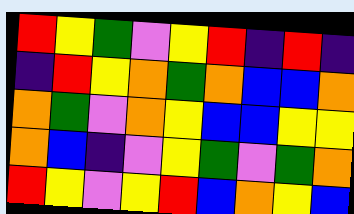[["red", "yellow", "green", "violet", "yellow", "red", "indigo", "red", "indigo"], ["indigo", "red", "yellow", "orange", "green", "orange", "blue", "blue", "orange"], ["orange", "green", "violet", "orange", "yellow", "blue", "blue", "yellow", "yellow"], ["orange", "blue", "indigo", "violet", "yellow", "green", "violet", "green", "orange"], ["red", "yellow", "violet", "yellow", "red", "blue", "orange", "yellow", "blue"]]